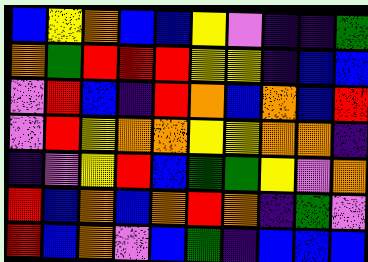[["blue", "yellow", "orange", "blue", "blue", "yellow", "violet", "indigo", "indigo", "green"], ["orange", "green", "red", "red", "red", "yellow", "yellow", "indigo", "blue", "blue"], ["violet", "red", "blue", "indigo", "red", "orange", "blue", "orange", "blue", "red"], ["violet", "red", "yellow", "orange", "orange", "yellow", "yellow", "orange", "orange", "indigo"], ["indigo", "violet", "yellow", "red", "blue", "green", "green", "yellow", "violet", "orange"], ["red", "blue", "orange", "blue", "orange", "red", "orange", "indigo", "green", "violet"], ["red", "blue", "orange", "violet", "blue", "green", "indigo", "blue", "blue", "blue"]]